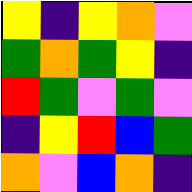[["yellow", "indigo", "yellow", "orange", "violet"], ["green", "orange", "green", "yellow", "indigo"], ["red", "green", "violet", "green", "violet"], ["indigo", "yellow", "red", "blue", "green"], ["orange", "violet", "blue", "orange", "indigo"]]